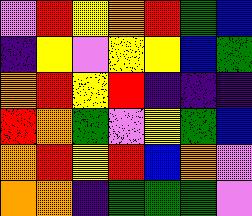[["violet", "red", "yellow", "orange", "red", "green", "blue"], ["indigo", "yellow", "violet", "yellow", "yellow", "blue", "green"], ["orange", "red", "yellow", "red", "indigo", "indigo", "indigo"], ["red", "orange", "green", "violet", "yellow", "green", "blue"], ["orange", "red", "yellow", "red", "blue", "orange", "violet"], ["orange", "orange", "indigo", "green", "green", "green", "violet"]]